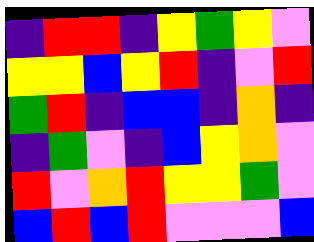[["indigo", "red", "red", "indigo", "yellow", "green", "yellow", "violet"], ["yellow", "yellow", "blue", "yellow", "red", "indigo", "violet", "red"], ["green", "red", "indigo", "blue", "blue", "indigo", "orange", "indigo"], ["indigo", "green", "violet", "indigo", "blue", "yellow", "orange", "violet"], ["red", "violet", "orange", "red", "yellow", "yellow", "green", "violet"], ["blue", "red", "blue", "red", "violet", "violet", "violet", "blue"]]